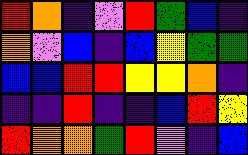[["red", "orange", "indigo", "violet", "red", "green", "blue", "indigo"], ["orange", "violet", "blue", "indigo", "blue", "yellow", "green", "green"], ["blue", "blue", "red", "red", "yellow", "yellow", "orange", "indigo"], ["indigo", "indigo", "red", "indigo", "indigo", "blue", "red", "yellow"], ["red", "orange", "orange", "green", "red", "violet", "indigo", "blue"]]